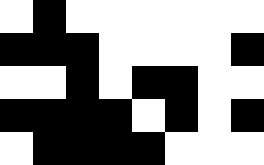[["white", "black", "white", "white", "white", "white", "white", "white"], ["black", "black", "black", "white", "white", "white", "white", "black"], ["white", "white", "black", "white", "black", "black", "white", "white"], ["black", "black", "black", "black", "white", "black", "white", "black"], ["white", "black", "black", "black", "black", "white", "white", "white"]]